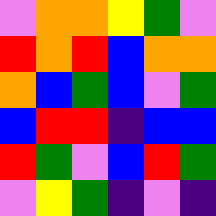[["violet", "orange", "orange", "yellow", "green", "violet"], ["red", "orange", "red", "blue", "orange", "orange"], ["orange", "blue", "green", "blue", "violet", "green"], ["blue", "red", "red", "indigo", "blue", "blue"], ["red", "green", "violet", "blue", "red", "green"], ["violet", "yellow", "green", "indigo", "violet", "indigo"]]